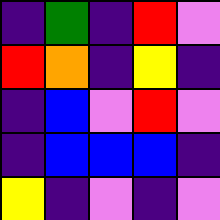[["indigo", "green", "indigo", "red", "violet"], ["red", "orange", "indigo", "yellow", "indigo"], ["indigo", "blue", "violet", "red", "violet"], ["indigo", "blue", "blue", "blue", "indigo"], ["yellow", "indigo", "violet", "indigo", "violet"]]